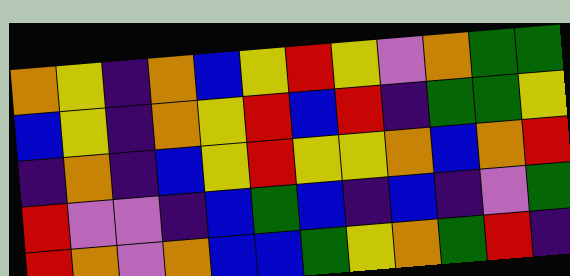[["orange", "yellow", "indigo", "orange", "blue", "yellow", "red", "yellow", "violet", "orange", "green", "green"], ["blue", "yellow", "indigo", "orange", "yellow", "red", "blue", "red", "indigo", "green", "green", "yellow"], ["indigo", "orange", "indigo", "blue", "yellow", "red", "yellow", "yellow", "orange", "blue", "orange", "red"], ["red", "violet", "violet", "indigo", "blue", "green", "blue", "indigo", "blue", "indigo", "violet", "green"], ["red", "orange", "violet", "orange", "blue", "blue", "green", "yellow", "orange", "green", "red", "indigo"]]